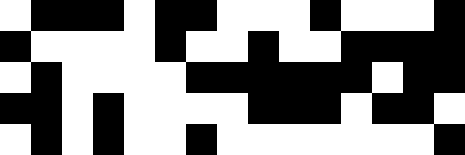[["white", "black", "black", "black", "white", "black", "black", "white", "white", "white", "black", "white", "white", "white", "black"], ["black", "white", "white", "white", "white", "black", "white", "white", "black", "white", "white", "black", "black", "black", "black"], ["white", "black", "white", "white", "white", "white", "black", "black", "black", "black", "black", "black", "white", "black", "black"], ["black", "black", "white", "black", "white", "white", "white", "white", "black", "black", "black", "white", "black", "black", "white"], ["white", "black", "white", "black", "white", "white", "black", "white", "white", "white", "white", "white", "white", "white", "black"]]